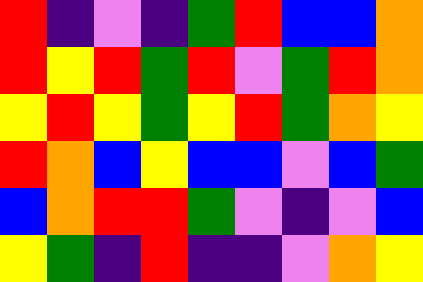[["red", "indigo", "violet", "indigo", "green", "red", "blue", "blue", "orange"], ["red", "yellow", "red", "green", "red", "violet", "green", "red", "orange"], ["yellow", "red", "yellow", "green", "yellow", "red", "green", "orange", "yellow"], ["red", "orange", "blue", "yellow", "blue", "blue", "violet", "blue", "green"], ["blue", "orange", "red", "red", "green", "violet", "indigo", "violet", "blue"], ["yellow", "green", "indigo", "red", "indigo", "indigo", "violet", "orange", "yellow"]]